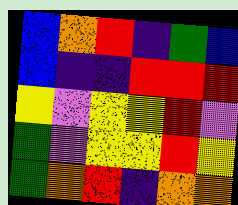[["blue", "orange", "red", "indigo", "green", "blue"], ["blue", "indigo", "indigo", "red", "red", "red"], ["yellow", "violet", "yellow", "yellow", "red", "violet"], ["green", "violet", "yellow", "yellow", "red", "yellow"], ["green", "orange", "red", "indigo", "orange", "orange"]]